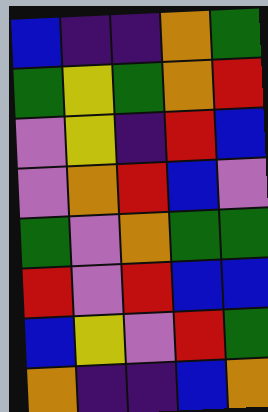[["blue", "indigo", "indigo", "orange", "green"], ["green", "yellow", "green", "orange", "red"], ["violet", "yellow", "indigo", "red", "blue"], ["violet", "orange", "red", "blue", "violet"], ["green", "violet", "orange", "green", "green"], ["red", "violet", "red", "blue", "blue"], ["blue", "yellow", "violet", "red", "green"], ["orange", "indigo", "indigo", "blue", "orange"]]